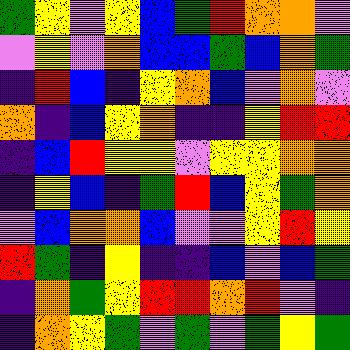[["green", "yellow", "violet", "yellow", "blue", "green", "red", "orange", "orange", "violet"], ["violet", "yellow", "violet", "orange", "blue", "blue", "green", "blue", "orange", "green"], ["indigo", "red", "blue", "indigo", "yellow", "orange", "blue", "violet", "orange", "violet"], ["orange", "indigo", "blue", "yellow", "orange", "indigo", "indigo", "yellow", "red", "red"], ["indigo", "blue", "red", "yellow", "yellow", "violet", "yellow", "yellow", "orange", "orange"], ["indigo", "yellow", "blue", "indigo", "green", "red", "blue", "yellow", "green", "orange"], ["violet", "blue", "orange", "orange", "blue", "violet", "violet", "yellow", "red", "yellow"], ["red", "green", "indigo", "yellow", "indigo", "indigo", "blue", "violet", "blue", "green"], ["indigo", "orange", "green", "yellow", "red", "red", "orange", "red", "violet", "indigo"], ["indigo", "orange", "yellow", "green", "violet", "green", "violet", "green", "yellow", "green"]]